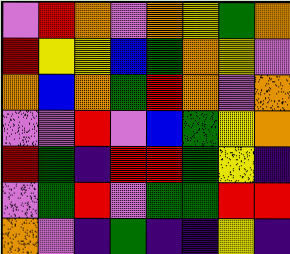[["violet", "red", "orange", "violet", "orange", "yellow", "green", "orange"], ["red", "yellow", "yellow", "blue", "green", "orange", "yellow", "violet"], ["orange", "blue", "orange", "green", "red", "orange", "violet", "orange"], ["violet", "violet", "red", "violet", "blue", "green", "yellow", "orange"], ["red", "green", "indigo", "red", "red", "green", "yellow", "indigo"], ["violet", "green", "red", "violet", "green", "green", "red", "red"], ["orange", "violet", "indigo", "green", "indigo", "indigo", "yellow", "indigo"]]